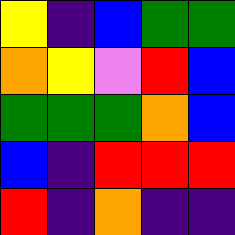[["yellow", "indigo", "blue", "green", "green"], ["orange", "yellow", "violet", "red", "blue"], ["green", "green", "green", "orange", "blue"], ["blue", "indigo", "red", "red", "red"], ["red", "indigo", "orange", "indigo", "indigo"]]